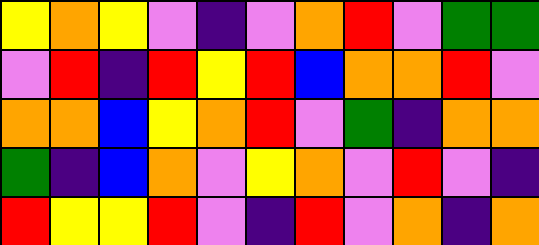[["yellow", "orange", "yellow", "violet", "indigo", "violet", "orange", "red", "violet", "green", "green"], ["violet", "red", "indigo", "red", "yellow", "red", "blue", "orange", "orange", "red", "violet"], ["orange", "orange", "blue", "yellow", "orange", "red", "violet", "green", "indigo", "orange", "orange"], ["green", "indigo", "blue", "orange", "violet", "yellow", "orange", "violet", "red", "violet", "indigo"], ["red", "yellow", "yellow", "red", "violet", "indigo", "red", "violet", "orange", "indigo", "orange"]]